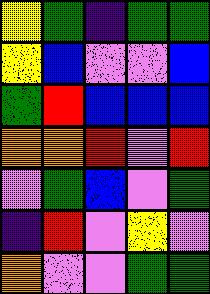[["yellow", "green", "indigo", "green", "green"], ["yellow", "blue", "violet", "violet", "blue"], ["green", "red", "blue", "blue", "blue"], ["orange", "orange", "red", "violet", "red"], ["violet", "green", "blue", "violet", "green"], ["indigo", "red", "violet", "yellow", "violet"], ["orange", "violet", "violet", "green", "green"]]